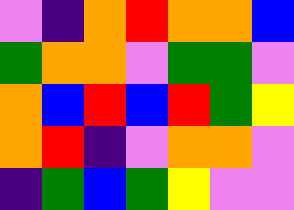[["violet", "indigo", "orange", "red", "orange", "orange", "blue"], ["green", "orange", "orange", "violet", "green", "green", "violet"], ["orange", "blue", "red", "blue", "red", "green", "yellow"], ["orange", "red", "indigo", "violet", "orange", "orange", "violet"], ["indigo", "green", "blue", "green", "yellow", "violet", "violet"]]